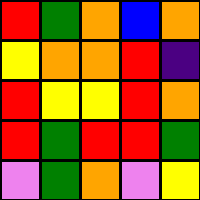[["red", "green", "orange", "blue", "orange"], ["yellow", "orange", "orange", "red", "indigo"], ["red", "yellow", "yellow", "red", "orange"], ["red", "green", "red", "red", "green"], ["violet", "green", "orange", "violet", "yellow"]]